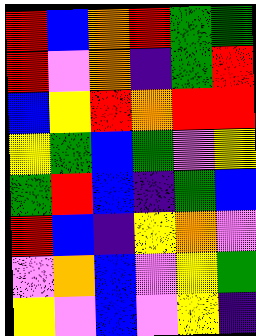[["red", "blue", "orange", "red", "green", "green"], ["red", "violet", "orange", "indigo", "green", "red"], ["blue", "yellow", "red", "orange", "red", "red"], ["yellow", "green", "blue", "green", "violet", "yellow"], ["green", "red", "blue", "indigo", "green", "blue"], ["red", "blue", "indigo", "yellow", "orange", "violet"], ["violet", "orange", "blue", "violet", "yellow", "green"], ["yellow", "violet", "blue", "violet", "yellow", "indigo"]]